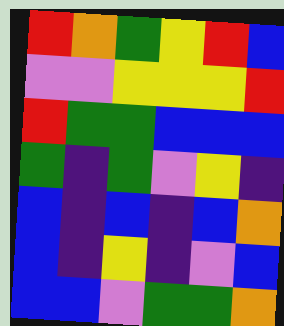[["red", "orange", "green", "yellow", "red", "blue"], ["violet", "violet", "yellow", "yellow", "yellow", "red"], ["red", "green", "green", "blue", "blue", "blue"], ["green", "indigo", "green", "violet", "yellow", "indigo"], ["blue", "indigo", "blue", "indigo", "blue", "orange"], ["blue", "indigo", "yellow", "indigo", "violet", "blue"], ["blue", "blue", "violet", "green", "green", "orange"]]